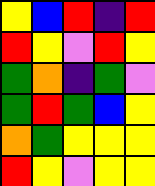[["yellow", "blue", "red", "indigo", "red"], ["red", "yellow", "violet", "red", "yellow"], ["green", "orange", "indigo", "green", "violet"], ["green", "red", "green", "blue", "yellow"], ["orange", "green", "yellow", "yellow", "yellow"], ["red", "yellow", "violet", "yellow", "yellow"]]